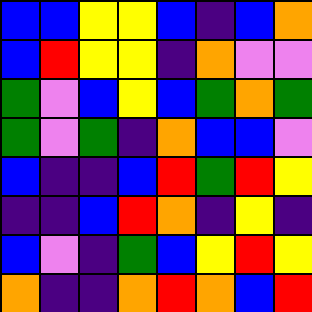[["blue", "blue", "yellow", "yellow", "blue", "indigo", "blue", "orange"], ["blue", "red", "yellow", "yellow", "indigo", "orange", "violet", "violet"], ["green", "violet", "blue", "yellow", "blue", "green", "orange", "green"], ["green", "violet", "green", "indigo", "orange", "blue", "blue", "violet"], ["blue", "indigo", "indigo", "blue", "red", "green", "red", "yellow"], ["indigo", "indigo", "blue", "red", "orange", "indigo", "yellow", "indigo"], ["blue", "violet", "indigo", "green", "blue", "yellow", "red", "yellow"], ["orange", "indigo", "indigo", "orange", "red", "orange", "blue", "red"]]